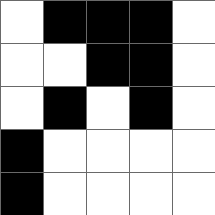[["white", "black", "black", "black", "white"], ["white", "white", "black", "black", "white"], ["white", "black", "white", "black", "white"], ["black", "white", "white", "white", "white"], ["black", "white", "white", "white", "white"]]